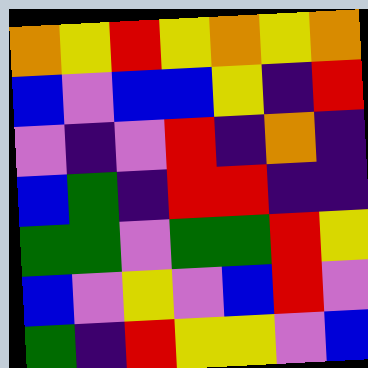[["orange", "yellow", "red", "yellow", "orange", "yellow", "orange"], ["blue", "violet", "blue", "blue", "yellow", "indigo", "red"], ["violet", "indigo", "violet", "red", "indigo", "orange", "indigo"], ["blue", "green", "indigo", "red", "red", "indigo", "indigo"], ["green", "green", "violet", "green", "green", "red", "yellow"], ["blue", "violet", "yellow", "violet", "blue", "red", "violet"], ["green", "indigo", "red", "yellow", "yellow", "violet", "blue"]]